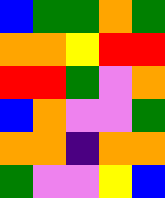[["blue", "green", "green", "orange", "green"], ["orange", "orange", "yellow", "red", "red"], ["red", "red", "green", "violet", "orange"], ["blue", "orange", "violet", "violet", "green"], ["orange", "orange", "indigo", "orange", "orange"], ["green", "violet", "violet", "yellow", "blue"]]